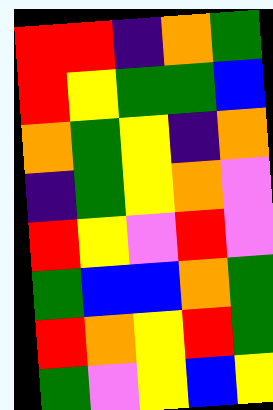[["red", "red", "indigo", "orange", "green"], ["red", "yellow", "green", "green", "blue"], ["orange", "green", "yellow", "indigo", "orange"], ["indigo", "green", "yellow", "orange", "violet"], ["red", "yellow", "violet", "red", "violet"], ["green", "blue", "blue", "orange", "green"], ["red", "orange", "yellow", "red", "green"], ["green", "violet", "yellow", "blue", "yellow"]]